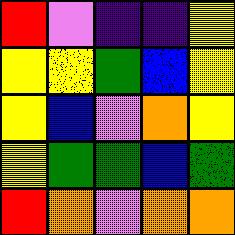[["red", "violet", "indigo", "indigo", "yellow"], ["yellow", "yellow", "green", "blue", "yellow"], ["yellow", "blue", "violet", "orange", "yellow"], ["yellow", "green", "green", "blue", "green"], ["red", "orange", "violet", "orange", "orange"]]